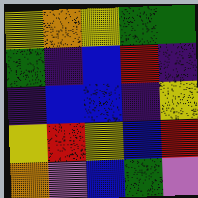[["yellow", "orange", "yellow", "green", "green"], ["green", "indigo", "blue", "red", "indigo"], ["indigo", "blue", "blue", "indigo", "yellow"], ["yellow", "red", "yellow", "blue", "red"], ["orange", "violet", "blue", "green", "violet"]]